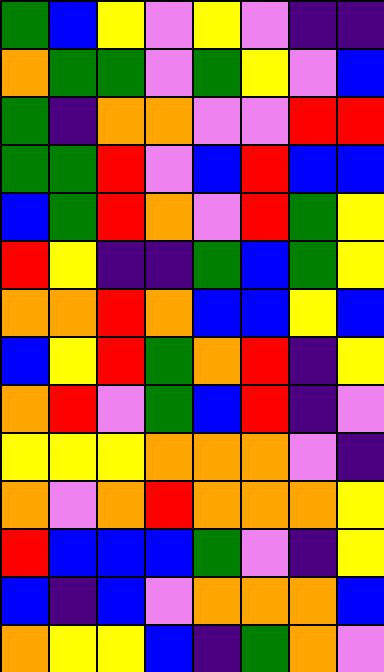[["green", "blue", "yellow", "violet", "yellow", "violet", "indigo", "indigo"], ["orange", "green", "green", "violet", "green", "yellow", "violet", "blue"], ["green", "indigo", "orange", "orange", "violet", "violet", "red", "red"], ["green", "green", "red", "violet", "blue", "red", "blue", "blue"], ["blue", "green", "red", "orange", "violet", "red", "green", "yellow"], ["red", "yellow", "indigo", "indigo", "green", "blue", "green", "yellow"], ["orange", "orange", "red", "orange", "blue", "blue", "yellow", "blue"], ["blue", "yellow", "red", "green", "orange", "red", "indigo", "yellow"], ["orange", "red", "violet", "green", "blue", "red", "indigo", "violet"], ["yellow", "yellow", "yellow", "orange", "orange", "orange", "violet", "indigo"], ["orange", "violet", "orange", "red", "orange", "orange", "orange", "yellow"], ["red", "blue", "blue", "blue", "green", "violet", "indigo", "yellow"], ["blue", "indigo", "blue", "violet", "orange", "orange", "orange", "blue"], ["orange", "yellow", "yellow", "blue", "indigo", "green", "orange", "violet"]]